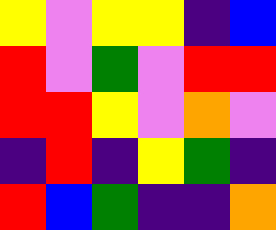[["yellow", "violet", "yellow", "yellow", "indigo", "blue"], ["red", "violet", "green", "violet", "red", "red"], ["red", "red", "yellow", "violet", "orange", "violet"], ["indigo", "red", "indigo", "yellow", "green", "indigo"], ["red", "blue", "green", "indigo", "indigo", "orange"]]